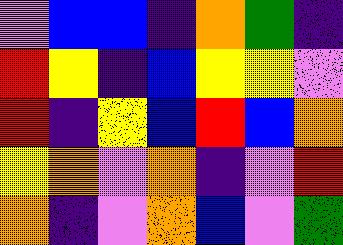[["violet", "blue", "blue", "indigo", "orange", "green", "indigo"], ["red", "yellow", "indigo", "blue", "yellow", "yellow", "violet"], ["red", "indigo", "yellow", "blue", "red", "blue", "orange"], ["yellow", "orange", "violet", "orange", "indigo", "violet", "red"], ["orange", "indigo", "violet", "orange", "blue", "violet", "green"]]